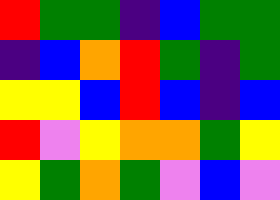[["red", "green", "green", "indigo", "blue", "green", "green"], ["indigo", "blue", "orange", "red", "green", "indigo", "green"], ["yellow", "yellow", "blue", "red", "blue", "indigo", "blue"], ["red", "violet", "yellow", "orange", "orange", "green", "yellow"], ["yellow", "green", "orange", "green", "violet", "blue", "violet"]]